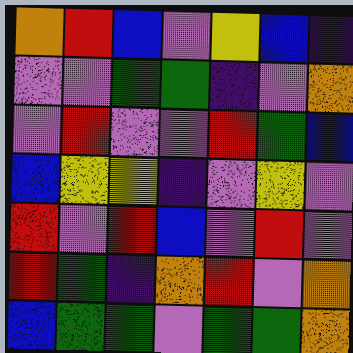[["orange", "red", "blue", "violet", "yellow", "blue", "indigo"], ["violet", "violet", "green", "green", "indigo", "violet", "orange"], ["violet", "red", "violet", "violet", "red", "green", "blue"], ["blue", "yellow", "yellow", "indigo", "violet", "yellow", "violet"], ["red", "violet", "red", "blue", "violet", "red", "violet"], ["red", "green", "indigo", "orange", "red", "violet", "orange"], ["blue", "green", "green", "violet", "green", "green", "orange"]]